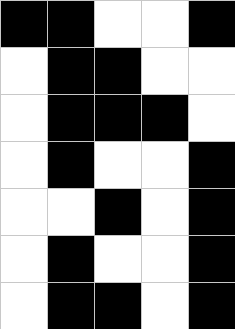[["black", "black", "white", "white", "black"], ["white", "black", "black", "white", "white"], ["white", "black", "black", "black", "white"], ["white", "black", "white", "white", "black"], ["white", "white", "black", "white", "black"], ["white", "black", "white", "white", "black"], ["white", "black", "black", "white", "black"]]